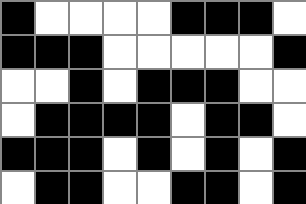[["black", "white", "white", "white", "white", "black", "black", "black", "white"], ["black", "black", "black", "white", "white", "white", "white", "white", "black"], ["white", "white", "black", "white", "black", "black", "black", "white", "white"], ["white", "black", "black", "black", "black", "white", "black", "black", "white"], ["black", "black", "black", "white", "black", "white", "black", "white", "black"], ["white", "black", "black", "white", "white", "black", "black", "white", "black"]]